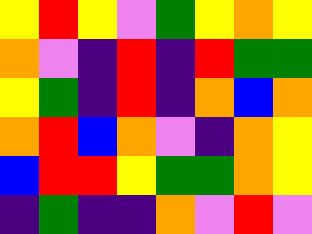[["yellow", "red", "yellow", "violet", "green", "yellow", "orange", "yellow"], ["orange", "violet", "indigo", "red", "indigo", "red", "green", "green"], ["yellow", "green", "indigo", "red", "indigo", "orange", "blue", "orange"], ["orange", "red", "blue", "orange", "violet", "indigo", "orange", "yellow"], ["blue", "red", "red", "yellow", "green", "green", "orange", "yellow"], ["indigo", "green", "indigo", "indigo", "orange", "violet", "red", "violet"]]